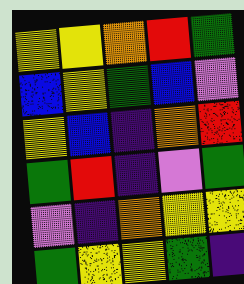[["yellow", "yellow", "orange", "red", "green"], ["blue", "yellow", "green", "blue", "violet"], ["yellow", "blue", "indigo", "orange", "red"], ["green", "red", "indigo", "violet", "green"], ["violet", "indigo", "orange", "yellow", "yellow"], ["green", "yellow", "yellow", "green", "indigo"]]